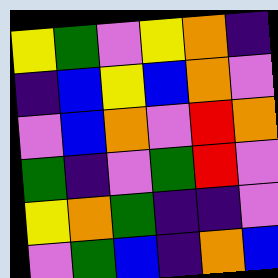[["yellow", "green", "violet", "yellow", "orange", "indigo"], ["indigo", "blue", "yellow", "blue", "orange", "violet"], ["violet", "blue", "orange", "violet", "red", "orange"], ["green", "indigo", "violet", "green", "red", "violet"], ["yellow", "orange", "green", "indigo", "indigo", "violet"], ["violet", "green", "blue", "indigo", "orange", "blue"]]